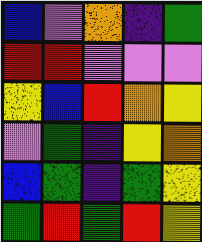[["blue", "violet", "orange", "indigo", "green"], ["red", "red", "violet", "violet", "violet"], ["yellow", "blue", "red", "orange", "yellow"], ["violet", "green", "indigo", "yellow", "orange"], ["blue", "green", "indigo", "green", "yellow"], ["green", "red", "green", "red", "yellow"]]